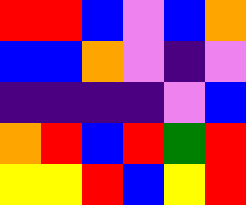[["red", "red", "blue", "violet", "blue", "orange"], ["blue", "blue", "orange", "violet", "indigo", "violet"], ["indigo", "indigo", "indigo", "indigo", "violet", "blue"], ["orange", "red", "blue", "red", "green", "red"], ["yellow", "yellow", "red", "blue", "yellow", "red"]]